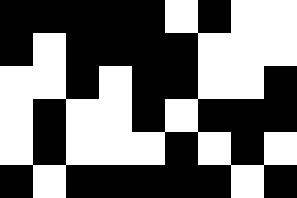[["black", "black", "black", "black", "black", "white", "black", "white", "white"], ["black", "white", "black", "black", "black", "black", "white", "white", "white"], ["white", "white", "black", "white", "black", "black", "white", "white", "black"], ["white", "black", "white", "white", "black", "white", "black", "black", "black"], ["white", "black", "white", "white", "white", "black", "white", "black", "white"], ["black", "white", "black", "black", "black", "black", "black", "white", "black"]]